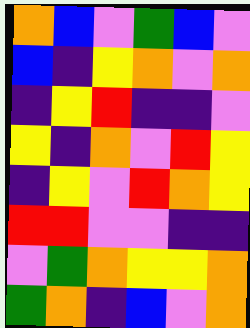[["orange", "blue", "violet", "green", "blue", "violet"], ["blue", "indigo", "yellow", "orange", "violet", "orange"], ["indigo", "yellow", "red", "indigo", "indigo", "violet"], ["yellow", "indigo", "orange", "violet", "red", "yellow"], ["indigo", "yellow", "violet", "red", "orange", "yellow"], ["red", "red", "violet", "violet", "indigo", "indigo"], ["violet", "green", "orange", "yellow", "yellow", "orange"], ["green", "orange", "indigo", "blue", "violet", "orange"]]